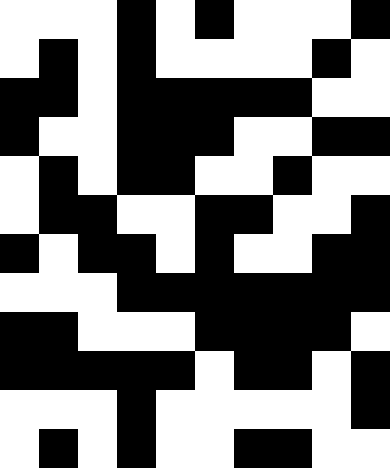[["white", "white", "white", "black", "white", "black", "white", "white", "white", "black"], ["white", "black", "white", "black", "white", "white", "white", "white", "black", "white"], ["black", "black", "white", "black", "black", "black", "black", "black", "white", "white"], ["black", "white", "white", "black", "black", "black", "white", "white", "black", "black"], ["white", "black", "white", "black", "black", "white", "white", "black", "white", "white"], ["white", "black", "black", "white", "white", "black", "black", "white", "white", "black"], ["black", "white", "black", "black", "white", "black", "white", "white", "black", "black"], ["white", "white", "white", "black", "black", "black", "black", "black", "black", "black"], ["black", "black", "white", "white", "white", "black", "black", "black", "black", "white"], ["black", "black", "black", "black", "black", "white", "black", "black", "white", "black"], ["white", "white", "white", "black", "white", "white", "white", "white", "white", "black"], ["white", "black", "white", "black", "white", "white", "black", "black", "white", "white"]]